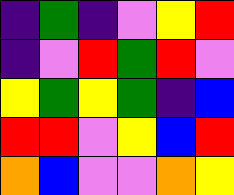[["indigo", "green", "indigo", "violet", "yellow", "red"], ["indigo", "violet", "red", "green", "red", "violet"], ["yellow", "green", "yellow", "green", "indigo", "blue"], ["red", "red", "violet", "yellow", "blue", "red"], ["orange", "blue", "violet", "violet", "orange", "yellow"]]